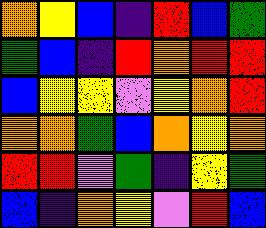[["orange", "yellow", "blue", "indigo", "red", "blue", "green"], ["green", "blue", "indigo", "red", "orange", "red", "red"], ["blue", "yellow", "yellow", "violet", "yellow", "orange", "red"], ["orange", "orange", "green", "blue", "orange", "yellow", "orange"], ["red", "red", "violet", "green", "indigo", "yellow", "green"], ["blue", "indigo", "orange", "yellow", "violet", "red", "blue"]]